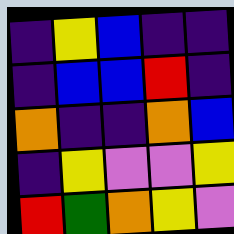[["indigo", "yellow", "blue", "indigo", "indigo"], ["indigo", "blue", "blue", "red", "indigo"], ["orange", "indigo", "indigo", "orange", "blue"], ["indigo", "yellow", "violet", "violet", "yellow"], ["red", "green", "orange", "yellow", "violet"]]